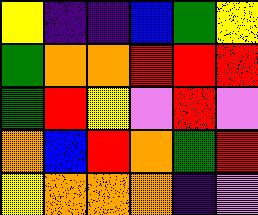[["yellow", "indigo", "indigo", "blue", "green", "yellow"], ["green", "orange", "orange", "red", "red", "red"], ["green", "red", "yellow", "violet", "red", "violet"], ["orange", "blue", "red", "orange", "green", "red"], ["yellow", "orange", "orange", "orange", "indigo", "violet"]]